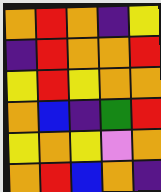[["orange", "red", "orange", "indigo", "yellow"], ["indigo", "red", "orange", "orange", "red"], ["yellow", "red", "yellow", "orange", "orange"], ["orange", "blue", "indigo", "green", "red"], ["yellow", "orange", "yellow", "violet", "orange"], ["orange", "red", "blue", "orange", "indigo"]]